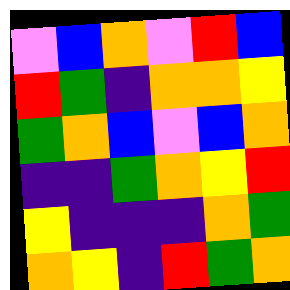[["violet", "blue", "orange", "violet", "red", "blue"], ["red", "green", "indigo", "orange", "orange", "yellow"], ["green", "orange", "blue", "violet", "blue", "orange"], ["indigo", "indigo", "green", "orange", "yellow", "red"], ["yellow", "indigo", "indigo", "indigo", "orange", "green"], ["orange", "yellow", "indigo", "red", "green", "orange"]]